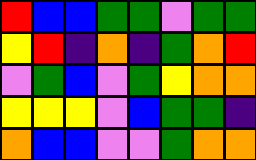[["red", "blue", "blue", "green", "green", "violet", "green", "green"], ["yellow", "red", "indigo", "orange", "indigo", "green", "orange", "red"], ["violet", "green", "blue", "violet", "green", "yellow", "orange", "orange"], ["yellow", "yellow", "yellow", "violet", "blue", "green", "green", "indigo"], ["orange", "blue", "blue", "violet", "violet", "green", "orange", "orange"]]